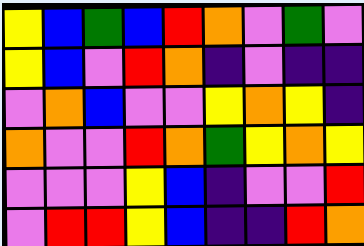[["yellow", "blue", "green", "blue", "red", "orange", "violet", "green", "violet"], ["yellow", "blue", "violet", "red", "orange", "indigo", "violet", "indigo", "indigo"], ["violet", "orange", "blue", "violet", "violet", "yellow", "orange", "yellow", "indigo"], ["orange", "violet", "violet", "red", "orange", "green", "yellow", "orange", "yellow"], ["violet", "violet", "violet", "yellow", "blue", "indigo", "violet", "violet", "red"], ["violet", "red", "red", "yellow", "blue", "indigo", "indigo", "red", "orange"]]